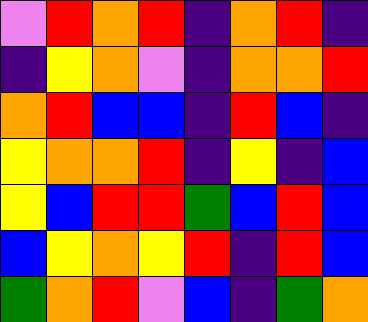[["violet", "red", "orange", "red", "indigo", "orange", "red", "indigo"], ["indigo", "yellow", "orange", "violet", "indigo", "orange", "orange", "red"], ["orange", "red", "blue", "blue", "indigo", "red", "blue", "indigo"], ["yellow", "orange", "orange", "red", "indigo", "yellow", "indigo", "blue"], ["yellow", "blue", "red", "red", "green", "blue", "red", "blue"], ["blue", "yellow", "orange", "yellow", "red", "indigo", "red", "blue"], ["green", "orange", "red", "violet", "blue", "indigo", "green", "orange"]]